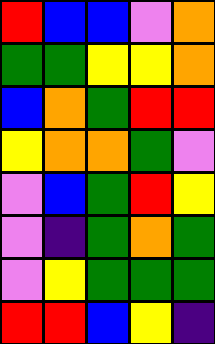[["red", "blue", "blue", "violet", "orange"], ["green", "green", "yellow", "yellow", "orange"], ["blue", "orange", "green", "red", "red"], ["yellow", "orange", "orange", "green", "violet"], ["violet", "blue", "green", "red", "yellow"], ["violet", "indigo", "green", "orange", "green"], ["violet", "yellow", "green", "green", "green"], ["red", "red", "blue", "yellow", "indigo"]]